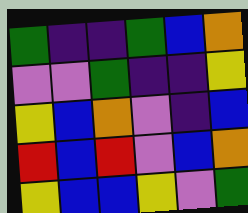[["green", "indigo", "indigo", "green", "blue", "orange"], ["violet", "violet", "green", "indigo", "indigo", "yellow"], ["yellow", "blue", "orange", "violet", "indigo", "blue"], ["red", "blue", "red", "violet", "blue", "orange"], ["yellow", "blue", "blue", "yellow", "violet", "green"]]